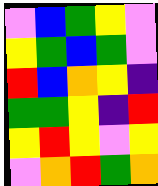[["violet", "blue", "green", "yellow", "violet"], ["yellow", "green", "blue", "green", "violet"], ["red", "blue", "orange", "yellow", "indigo"], ["green", "green", "yellow", "indigo", "red"], ["yellow", "red", "yellow", "violet", "yellow"], ["violet", "orange", "red", "green", "orange"]]